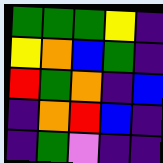[["green", "green", "green", "yellow", "indigo"], ["yellow", "orange", "blue", "green", "indigo"], ["red", "green", "orange", "indigo", "blue"], ["indigo", "orange", "red", "blue", "indigo"], ["indigo", "green", "violet", "indigo", "indigo"]]